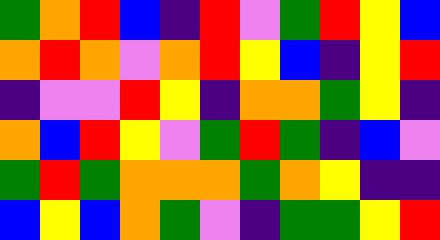[["green", "orange", "red", "blue", "indigo", "red", "violet", "green", "red", "yellow", "blue"], ["orange", "red", "orange", "violet", "orange", "red", "yellow", "blue", "indigo", "yellow", "red"], ["indigo", "violet", "violet", "red", "yellow", "indigo", "orange", "orange", "green", "yellow", "indigo"], ["orange", "blue", "red", "yellow", "violet", "green", "red", "green", "indigo", "blue", "violet"], ["green", "red", "green", "orange", "orange", "orange", "green", "orange", "yellow", "indigo", "indigo"], ["blue", "yellow", "blue", "orange", "green", "violet", "indigo", "green", "green", "yellow", "red"]]